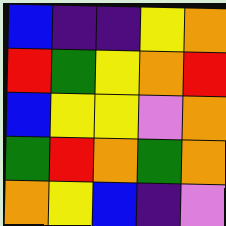[["blue", "indigo", "indigo", "yellow", "orange"], ["red", "green", "yellow", "orange", "red"], ["blue", "yellow", "yellow", "violet", "orange"], ["green", "red", "orange", "green", "orange"], ["orange", "yellow", "blue", "indigo", "violet"]]